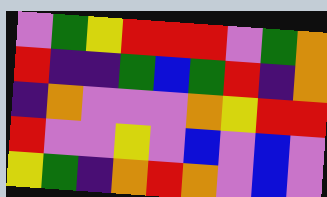[["violet", "green", "yellow", "red", "red", "red", "violet", "green", "orange"], ["red", "indigo", "indigo", "green", "blue", "green", "red", "indigo", "orange"], ["indigo", "orange", "violet", "violet", "violet", "orange", "yellow", "red", "red"], ["red", "violet", "violet", "yellow", "violet", "blue", "violet", "blue", "violet"], ["yellow", "green", "indigo", "orange", "red", "orange", "violet", "blue", "violet"]]